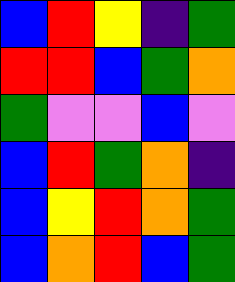[["blue", "red", "yellow", "indigo", "green"], ["red", "red", "blue", "green", "orange"], ["green", "violet", "violet", "blue", "violet"], ["blue", "red", "green", "orange", "indigo"], ["blue", "yellow", "red", "orange", "green"], ["blue", "orange", "red", "blue", "green"]]